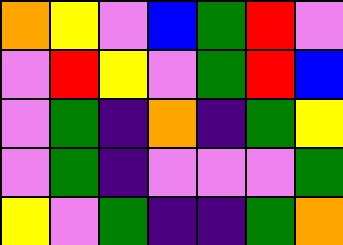[["orange", "yellow", "violet", "blue", "green", "red", "violet"], ["violet", "red", "yellow", "violet", "green", "red", "blue"], ["violet", "green", "indigo", "orange", "indigo", "green", "yellow"], ["violet", "green", "indigo", "violet", "violet", "violet", "green"], ["yellow", "violet", "green", "indigo", "indigo", "green", "orange"]]